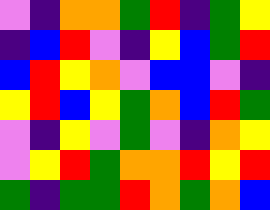[["violet", "indigo", "orange", "orange", "green", "red", "indigo", "green", "yellow"], ["indigo", "blue", "red", "violet", "indigo", "yellow", "blue", "green", "red"], ["blue", "red", "yellow", "orange", "violet", "blue", "blue", "violet", "indigo"], ["yellow", "red", "blue", "yellow", "green", "orange", "blue", "red", "green"], ["violet", "indigo", "yellow", "violet", "green", "violet", "indigo", "orange", "yellow"], ["violet", "yellow", "red", "green", "orange", "orange", "red", "yellow", "red"], ["green", "indigo", "green", "green", "red", "orange", "green", "orange", "blue"]]